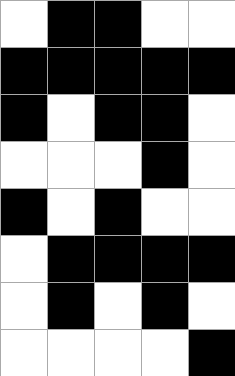[["white", "black", "black", "white", "white"], ["black", "black", "black", "black", "black"], ["black", "white", "black", "black", "white"], ["white", "white", "white", "black", "white"], ["black", "white", "black", "white", "white"], ["white", "black", "black", "black", "black"], ["white", "black", "white", "black", "white"], ["white", "white", "white", "white", "black"]]